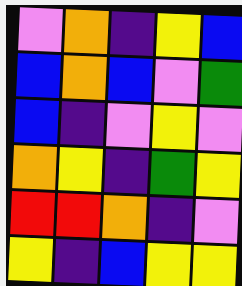[["violet", "orange", "indigo", "yellow", "blue"], ["blue", "orange", "blue", "violet", "green"], ["blue", "indigo", "violet", "yellow", "violet"], ["orange", "yellow", "indigo", "green", "yellow"], ["red", "red", "orange", "indigo", "violet"], ["yellow", "indigo", "blue", "yellow", "yellow"]]